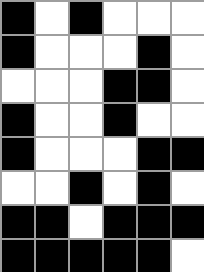[["black", "white", "black", "white", "white", "white"], ["black", "white", "white", "white", "black", "white"], ["white", "white", "white", "black", "black", "white"], ["black", "white", "white", "black", "white", "white"], ["black", "white", "white", "white", "black", "black"], ["white", "white", "black", "white", "black", "white"], ["black", "black", "white", "black", "black", "black"], ["black", "black", "black", "black", "black", "white"]]